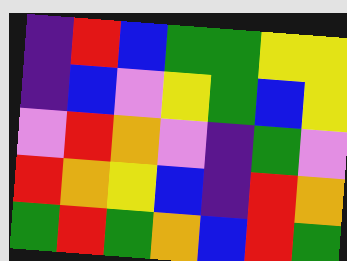[["indigo", "red", "blue", "green", "green", "yellow", "yellow"], ["indigo", "blue", "violet", "yellow", "green", "blue", "yellow"], ["violet", "red", "orange", "violet", "indigo", "green", "violet"], ["red", "orange", "yellow", "blue", "indigo", "red", "orange"], ["green", "red", "green", "orange", "blue", "red", "green"]]